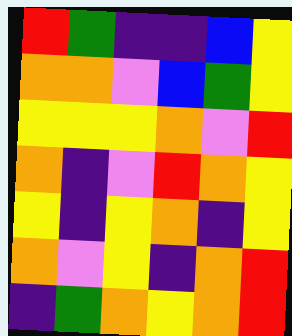[["red", "green", "indigo", "indigo", "blue", "yellow"], ["orange", "orange", "violet", "blue", "green", "yellow"], ["yellow", "yellow", "yellow", "orange", "violet", "red"], ["orange", "indigo", "violet", "red", "orange", "yellow"], ["yellow", "indigo", "yellow", "orange", "indigo", "yellow"], ["orange", "violet", "yellow", "indigo", "orange", "red"], ["indigo", "green", "orange", "yellow", "orange", "red"]]